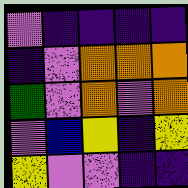[["violet", "indigo", "indigo", "indigo", "indigo"], ["indigo", "violet", "orange", "orange", "orange"], ["green", "violet", "orange", "violet", "orange"], ["violet", "blue", "yellow", "indigo", "yellow"], ["yellow", "violet", "violet", "indigo", "indigo"]]